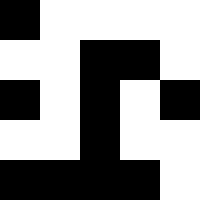[["black", "white", "white", "white", "white"], ["white", "white", "black", "black", "white"], ["black", "white", "black", "white", "black"], ["white", "white", "black", "white", "white"], ["black", "black", "black", "black", "white"]]